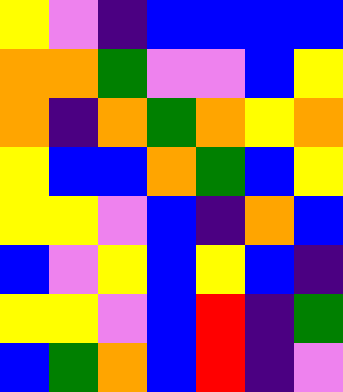[["yellow", "violet", "indigo", "blue", "blue", "blue", "blue"], ["orange", "orange", "green", "violet", "violet", "blue", "yellow"], ["orange", "indigo", "orange", "green", "orange", "yellow", "orange"], ["yellow", "blue", "blue", "orange", "green", "blue", "yellow"], ["yellow", "yellow", "violet", "blue", "indigo", "orange", "blue"], ["blue", "violet", "yellow", "blue", "yellow", "blue", "indigo"], ["yellow", "yellow", "violet", "blue", "red", "indigo", "green"], ["blue", "green", "orange", "blue", "red", "indigo", "violet"]]